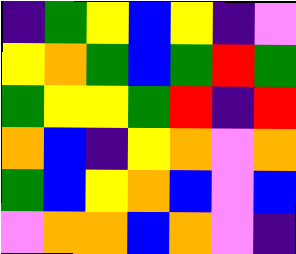[["indigo", "green", "yellow", "blue", "yellow", "indigo", "violet"], ["yellow", "orange", "green", "blue", "green", "red", "green"], ["green", "yellow", "yellow", "green", "red", "indigo", "red"], ["orange", "blue", "indigo", "yellow", "orange", "violet", "orange"], ["green", "blue", "yellow", "orange", "blue", "violet", "blue"], ["violet", "orange", "orange", "blue", "orange", "violet", "indigo"]]